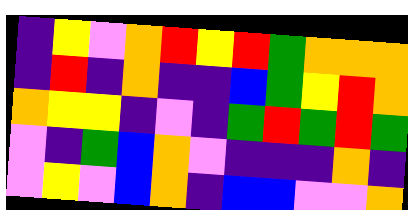[["indigo", "yellow", "violet", "orange", "red", "yellow", "red", "green", "orange", "orange", "orange"], ["indigo", "red", "indigo", "orange", "indigo", "indigo", "blue", "green", "yellow", "red", "orange"], ["orange", "yellow", "yellow", "indigo", "violet", "indigo", "green", "red", "green", "red", "green"], ["violet", "indigo", "green", "blue", "orange", "violet", "indigo", "indigo", "indigo", "orange", "indigo"], ["violet", "yellow", "violet", "blue", "orange", "indigo", "blue", "blue", "violet", "violet", "orange"]]